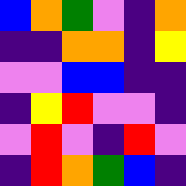[["blue", "orange", "green", "violet", "indigo", "orange"], ["indigo", "indigo", "orange", "orange", "indigo", "yellow"], ["violet", "violet", "blue", "blue", "indigo", "indigo"], ["indigo", "yellow", "red", "violet", "violet", "indigo"], ["violet", "red", "violet", "indigo", "red", "violet"], ["indigo", "red", "orange", "green", "blue", "indigo"]]